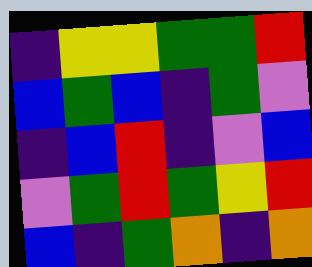[["indigo", "yellow", "yellow", "green", "green", "red"], ["blue", "green", "blue", "indigo", "green", "violet"], ["indigo", "blue", "red", "indigo", "violet", "blue"], ["violet", "green", "red", "green", "yellow", "red"], ["blue", "indigo", "green", "orange", "indigo", "orange"]]